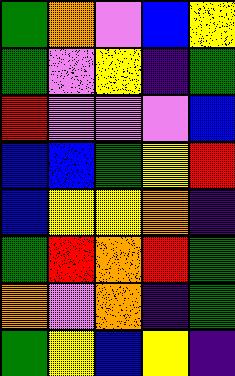[["green", "orange", "violet", "blue", "yellow"], ["green", "violet", "yellow", "indigo", "green"], ["red", "violet", "violet", "violet", "blue"], ["blue", "blue", "green", "yellow", "red"], ["blue", "yellow", "yellow", "orange", "indigo"], ["green", "red", "orange", "red", "green"], ["orange", "violet", "orange", "indigo", "green"], ["green", "yellow", "blue", "yellow", "indigo"]]